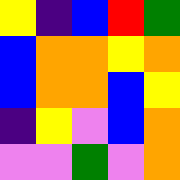[["yellow", "indigo", "blue", "red", "green"], ["blue", "orange", "orange", "yellow", "orange"], ["blue", "orange", "orange", "blue", "yellow"], ["indigo", "yellow", "violet", "blue", "orange"], ["violet", "violet", "green", "violet", "orange"]]